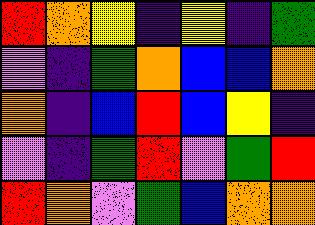[["red", "orange", "yellow", "indigo", "yellow", "indigo", "green"], ["violet", "indigo", "green", "orange", "blue", "blue", "orange"], ["orange", "indigo", "blue", "red", "blue", "yellow", "indigo"], ["violet", "indigo", "green", "red", "violet", "green", "red"], ["red", "orange", "violet", "green", "blue", "orange", "orange"]]